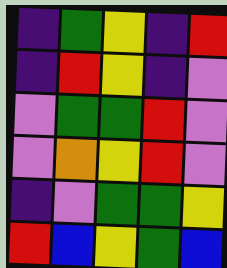[["indigo", "green", "yellow", "indigo", "red"], ["indigo", "red", "yellow", "indigo", "violet"], ["violet", "green", "green", "red", "violet"], ["violet", "orange", "yellow", "red", "violet"], ["indigo", "violet", "green", "green", "yellow"], ["red", "blue", "yellow", "green", "blue"]]